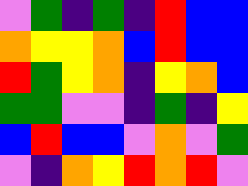[["violet", "green", "indigo", "green", "indigo", "red", "blue", "blue"], ["orange", "yellow", "yellow", "orange", "blue", "red", "blue", "blue"], ["red", "green", "yellow", "orange", "indigo", "yellow", "orange", "blue"], ["green", "green", "violet", "violet", "indigo", "green", "indigo", "yellow"], ["blue", "red", "blue", "blue", "violet", "orange", "violet", "green"], ["violet", "indigo", "orange", "yellow", "red", "orange", "red", "violet"]]